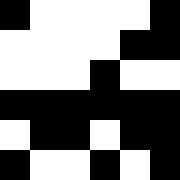[["black", "white", "white", "white", "white", "black"], ["white", "white", "white", "white", "black", "black"], ["white", "white", "white", "black", "white", "white"], ["black", "black", "black", "black", "black", "black"], ["white", "black", "black", "white", "black", "black"], ["black", "white", "white", "black", "white", "black"]]